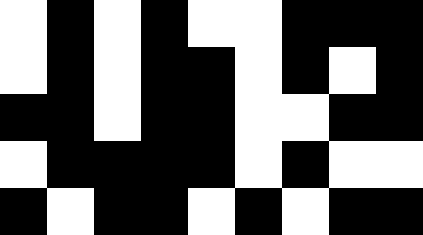[["white", "black", "white", "black", "white", "white", "black", "black", "black"], ["white", "black", "white", "black", "black", "white", "black", "white", "black"], ["black", "black", "white", "black", "black", "white", "white", "black", "black"], ["white", "black", "black", "black", "black", "white", "black", "white", "white"], ["black", "white", "black", "black", "white", "black", "white", "black", "black"]]